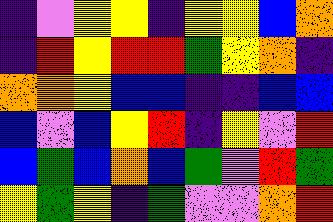[["indigo", "violet", "yellow", "yellow", "indigo", "yellow", "yellow", "blue", "orange"], ["indigo", "red", "yellow", "red", "red", "green", "yellow", "orange", "indigo"], ["orange", "orange", "yellow", "blue", "blue", "indigo", "indigo", "blue", "blue"], ["blue", "violet", "blue", "yellow", "red", "indigo", "yellow", "violet", "red"], ["blue", "green", "blue", "orange", "blue", "green", "violet", "red", "green"], ["yellow", "green", "yellow", "indigo", "green", "violet", "violet", "orange", "red"]]